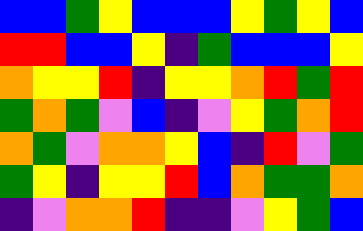[["blue", "blue", "green", "yellow", "blue", "blue", "blue", "yellow", "green", "yellow", "blue"], ["red", "red", "blue", "blue", "yellow", "indigo", "green", "blue", "blue", "blue", "yellow"], ["orange", "yellow", "yellow", "red", "indigo", "yellow", "yellow", "orange", "red", "green", "red"], ["green", "orange", "green", "violet", "blue", "indigo", "violet", "yellow", "green", "orange", "red"], ["orange", "green", "violet", "orange", "orange", "yellow", "blue", "indigo", "red", "violet", "green"], ["green", "yellow", "indigo", "yellow", "yellow", "red", "blue", "orange", "green", "green", "orange"], ["indigo", "violet", "orange", "orange", "red", "indigo", "indigo", "violet", "yellow", "green", "blue"]]